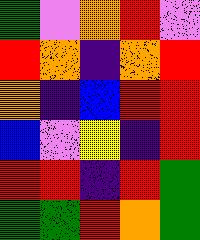[["green", "violet", "orange", "red", "violet"], ["red", "orange", "indigo", "orange", "red"], ["orange", "indigo", "blue", "red", "red"], ["blue", "violet", "yellow", "indigo", "red"], ["red", "red", "indigo", "red", "green"], ["green", "green", "red", "orange", "green"]]